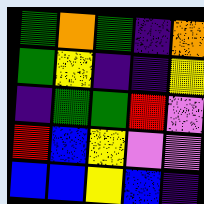[["green", "orange", "green", "indigo", "orange"], ["green", "yellow", "indigo", "indigo", "yellow"], ["indigo", "green", "green", "red", "violet"], ["red", "blue", "yellow", "violet", "violet"], ["blue", "blue", "yellow", "blue", "indigo"]]